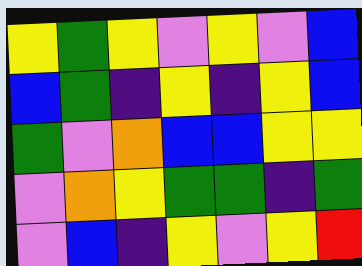[["yellow", "green", "yellow", "violet", "yellow", "violet", "blue"], ["blue", "green", "indigo", "yellow", "indigo", "yellow", "blue"], ["green", "violet", "orange", "blue", "blue", "yellow", "yellow"], ["violet", "orange", "yellow", "green", "green", "indigo", "green"], ["violet", "blue", "indigo", "yellow", "violet", "yellow", "red"]]